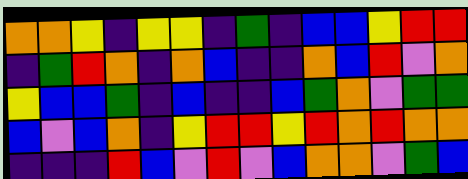[["orange", "orange", "yellow", "indigo", "yellow", "yellow", "indigo", "green", "indigo", "blue", "blue", "yellow", "red", "red"], ["indigo", "green", "red", "orange", "indigo", "orange", "blue", "indigo", "indigo", "orange", "blue", "red", "violet", "orange"], ["yellow", "blue", "blue", "green", "indigo", "blue", "indigo", "indigo", "blue", "green", "orange", "violet", "green", "green"], ["blue", "violet", "blue", "orange", "indigo", "yellow", "red", "red", "yellow", "red", "orange", "red", "orange", "orange"], ["indigo", "indigo", "indigo", "red", "blue", "violet", "red", "violet", "blue", "orange", "orange", "violet", "green", "blue"]]